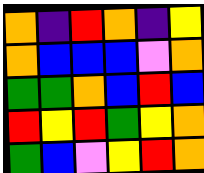[["orange", "indigo", "red", "orange", "indigo", "yellow"], ["orange", "blue", "blue", "blue", "violet", "orange"], ["green", "green", "orange", "blue", "red", "blue"], ["red", "yellow", "red", "green", "yellow", "orange"], ["green", "blue", "violet", "yellow", "red", "orange"]]